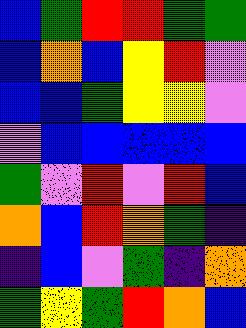[["blue", "green", "red", "red", "green", "green"], ["blue", "orange", "blue", "yellow", "red", "violet"], ["blue", "blue", "green", "yellow", "yellow", "violet"], ["violet", "blue", "blue", "blue", "blue", "blue"], ["green", "violet", "red", "violet", "red", "blue"], ["orange", "blue", "red", "orange", "green", "indigo"], ["indigo", "blue", "violet", "green", "indigo", "orange"], ["green", "yellow", "green", "red", "orange", "blue"]]